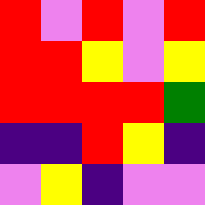[["red", "violet", "red", "violet", "red"], ["red", "red", "yellow", "violet", "yellow"], ["red", "red", "red", "red", "green"], ["indigo", "indigo", "red", "yellow", "indigo"], ["violet", "yellow", "indigo", "violet", "violet"]]